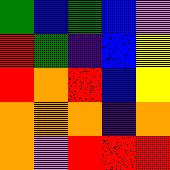[["green", "blue", "green", "blue", "violet"], ["red", "green", "indigo", "blue", "yellow"], ["red", "orange", "red", "blue", "yellow"], ["orange", "orange", "orange", "indigo", "orange"], ["orange", "violet", "red", "red", "red"]]